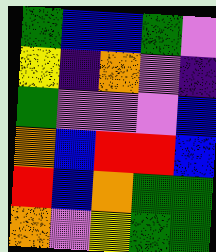[["green", "blue", "blue", "green", "violet"], ["yellow", "indigo", "orange", "violet", "indigo"], ["green", "violet", "violet", "violet", "blue"], ["orange", "blue", "red", "red", "blue"], ["red", "blue", "orange", "green", "green"], ["orange", "violet", "yellow", "green", "green"]]